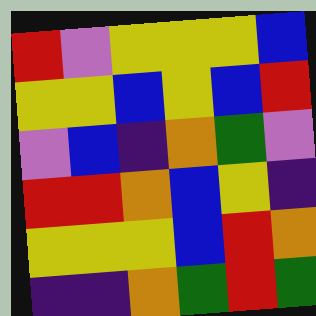[["red", "violet", "yellow", "yellow", "yellow", "blue"], ["yellow", "yellow", "blue", "yellow", "blue", "red"], ["violet", "blue", "indigo", "orange", "green", "violet"], ["red", "red", "orange", "blue", "yellow", "indigo"], ["yellow", "yellow", "yellow", "blue", "red", "orange"], ["indigo", "indigo", "orange", "green", "red", "green"]]